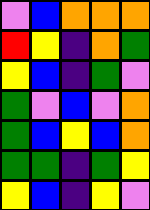[["violet", "blue", "orange", "orange", "orange"], ["red", "yellow", "indigo", "orange", "green"], ["yellow", "blue", "indigo", "green", "violet"], ["green", "violet", "blue", "violet", "orange"], ["green", "blue", "yellow", "blue", "orange"], ["green", "green", "indigo", "green", "yellow"], ["yellow", "blue", "indigo", "yellow", "violet"]]